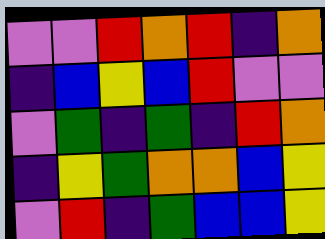[["violet", "violet", "red", "orange", "red", "indigo", "orange"], ["indigo", "blue", "yellow", "blue", "red", "violet", "violet"], ["violet", "green", "indigo", "green", "indigo", "red", "orange"], ["indigo", "yellow", "green", "orange", "orange", "blue", "yellow"], ["violet", "red", "indigo", "green", "blue", "blue", "yellow"]]